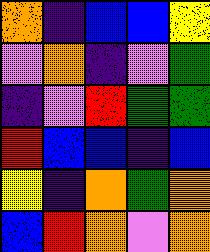[["orange", "indigo", "blue", "blue", "yellow"], ["violet", "orange", "indigo", "violet", "green"], ["indigo", "violet", "red", "green", "green"], ["red", "blue", "blue", "indigo", "blue"], ["yellow", "indigo", "orange", "green", "orange"], ["blue", "red", "orange", "violet", "orange"]]